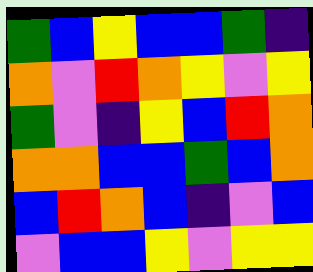[["green", "blue", "yellow", "blue", "blue", "green", "indigo"], ["orange", "violet", "red", "orange", "yellow", "violet", "yellow"], ["green", "violet", "indigo", "yellow", "blue", "red", "orange"], ["orange", "orange", "blue", "blue", "green", "blue", "orange"], ["blue", "red", "orange", "blue", "indigo", "violet", "blue"], ["violet", "blue", "blue", "yellow", "violet", "yellow", "yellow"]]